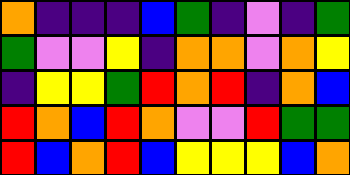[["orange", "indigo", "indigo", "indigo", "blue", "green", "indigo", "violet", "indigo", "green"], ["green", "violet", "violet", "yellow", "indigo", "orange", "orange", "violet", "orange", "yellow"], ["indigo", "yellow", "yellow", "green", "red", "orange", "red", "indigo", "orange", "blue"], ["red", "orange", "blue", "red", "orange", "violet", "violet", "red", "green", "green"], ["red", "blue", "orange", "red", "blue", "yellow", "yellow", "yellow", "blue", "orange"]]